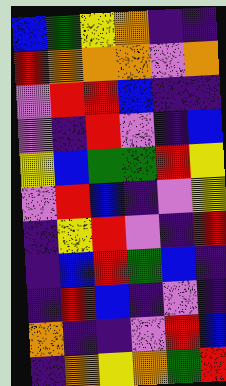[["blue", "green", "yellow", "orange", "indigo", "indigo"], ["red", "orange", "orange", "orange", "violet", "orange"], ["violet", "red", "red", "blue", "indigo", "indigo"], ["violet", "indigo", "red", "violet", "indigo", "blue"], ["yellow", "blue", "green", "green", "red", "yellow"], ["violet", "red", "blue", "indigo", "violet", "yellow"], ["indigo", "yellow", "red", "violet", "indigo", "red"], ["indigo", "blue", "red", "green", "blue", "indigo"], ["indigo", "red", "blue", "indigo", "violet", "indigo"], ["orange", "indigo", "indigo", "violet", "red", "blue"], ["indigo", "orange", "yellow", "orange", "green", "red"]]